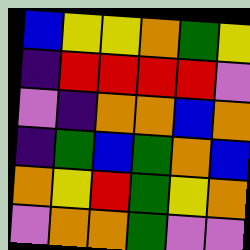[["blue", "yellow", "yellow", "orange", "green", "yellow"], ["indigo", "red", "red", "red", "red", "violet"], ["violet", "indigo", "orange", "orange", "blue", "orange"], ["indigo", "green", "blue", "green", "orange", "blue"], ["orange", "yellow", "red", "green", "yellow", "orange"], ["violet", "orange", "orange", "green", "violet", "violet"]]